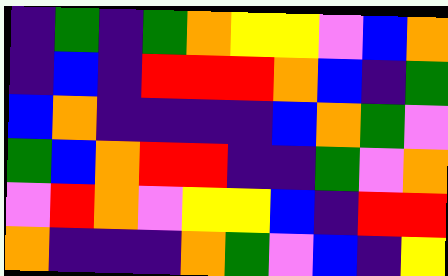[["indigo", "green", "indigo", "green", "orange", "yellow", "yellow", "violet", "blue", "orange"], ["indigo", "blue", "indigo", "red", "red", "red", "orange", "blue", "indigo", "green"], ["blue", "orange", "indigo", "indigo", "indigo", "indigo", "blue", "orange", "green", "violet"], ["green", "blue", "orange", "red", "red", "indigo", "indigo", "green", "violet", "orange"], ["violet", "red", "orange", "violet", "yellow", "yellow", "blue", "indigo", "red", "red"], ["orange", "indigo", "indigo", "indigo", "orange", "green", "violet", "blue", "indigo", "yellow"]]